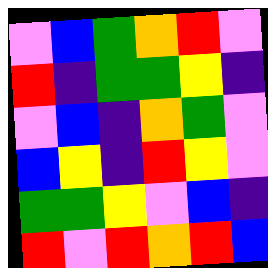[["violet", "blue", "green", "orange", "red", "violet"], ["red", "indigo", "green", "green", "yellow", "indigo"], ["violet", "blue", "indigo", "orange", "green", "violet"], ["blue", "yellow", "indigo", "red", "yellow", "violet"], ["green", "green", "yellow", "violet", "blue", "indigo"], ["red", "violet", "red", "orange", "red", "blue"]]